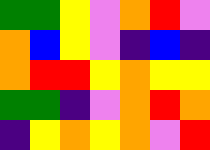[["green", "green", "yellow", "violet", "orange", "red", "violet"], ["orange", "blue", "yellow", "violet", "indigo", "blue", "indigo"], ["orange", "red", "red", "yellow", "orange", "yellow", "yellow"], ["green", "green", "indigo", "violet", "orange", "red", "orange"], ["indigo", "yellow", "orange", "yellow", "orange", "violet", "red"]]